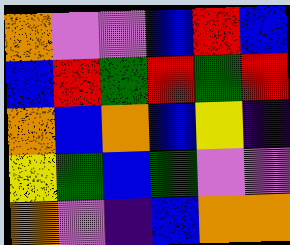[["orange", "violet", "violet", "blue", "red", "blue"], ["blue", "red", "green", "red", "green", "red"], ["orange", "blue", "orange", "blue", "yellow", "indigo"], ["yellow", "green", "blue", "green", "violet", "violet"], ["orange", "violet", "indigo", "blue", "orange", "orange"]]